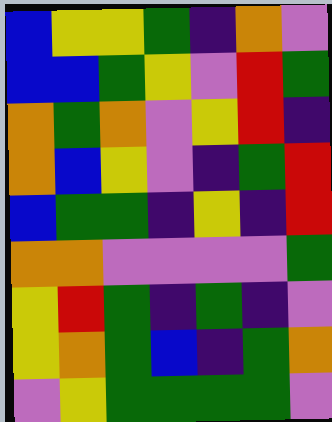[["blue", "yellow", "yellow", "green", "indigo", "orange", "violet"], ["blue", "blue", "green", "yellow", "violet", "red", "green"], ["orange", "green", "orange", "violet", "yellow", "red", "indigo"], ["orange", "blue", "yellow", "violet", "indigo", "green", "red"], ["blue", "green", "green", "indigo", "yellow", "indigo", "red"], ["orange", "orange", "violet", "violet", "violet", "violet", "green"], ["yellow", "red", "green", "indigo", "green", "indigo", "violet"], ["yellow", "orange", "green", "blue", "indigo", "green", "orange"], ["violet", "yellow", "green", "green", "green", "green", "violet"]]